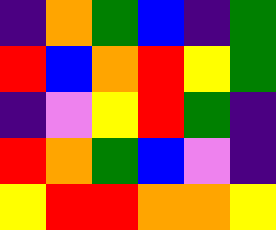[["indigo", "orange", "green", "blue", "indigo", "green"], ["red", "blue", "orange", "red", "yellow", "green"], ["indigo", "violet", "yellow", "red", "green", "indigo"], ["red", "orange", "green", "blue", "violet", "indigo"], ["yellow", "red", "red", "orange", "orange", "yellow"]]